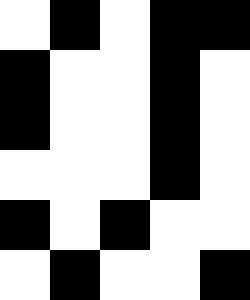[["white", "black", "white", "black", "black"], ["black", "white", "white", "black", "white"], ["black", "white", "white", "black", "white"], ["white", "white", "white", "black", "white"], ["black", "white", "black", "white", "white"], ["white", "black", "white", "white", "black"]]